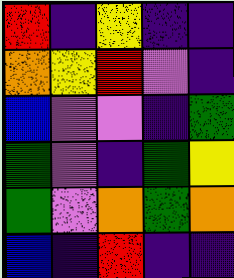[["red", "indigo", "yellow", "indigo", "indigo"], ["orange", "yellow", "red", "violet", "indigo"], ["blue", "violet", "violet", "indigo", "green"], ["green", "violet", "indigo", "green", "yellow"], ["green", "violet", "orange", "green", "orange"], ["blue", "indigo", "red", "indigo", "indigo"]]